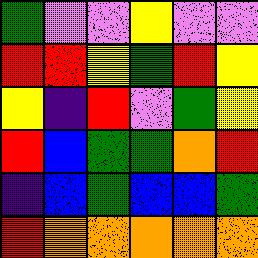[["green", "violet", "violet", "yellow", "violet", "violet"], ["red", "red", "yellow", "green", "red", "yellow"], ["yellow", "indigo", "red", "violet", "green", "yellow"], ["red", "blue", "green", "green", "orange", "red"], ["indigo", "blue", "green", "blue", "blue", "green"], ["red", "orange", "orange", "orange", "orange", "orange"]]